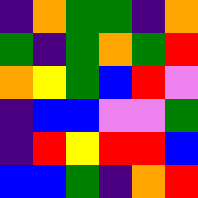[["indigo", "orange", "green", "green", "indigo", "orange"], ["green", "indigo", "green", "orange", "green", "red"], ["orange", "yellow", "green", "blue", "red", "violet"], ["indigo", "blue", "blue", "violet", "violet", "green"], ["indigo", "red", "yellow", "red", "red", "blue"], ["blue", "blue", "green", "indigo", "orange", "red"]]